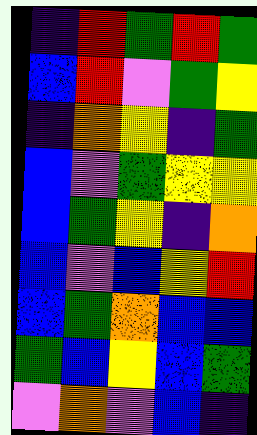[["indigo", "red", "green", "red", "green"], ["blue", "red", "violet", "green", "yellow"], ["indigo", "orange", "yellow", "indigo", "green"], ["blue", "violet", "green", "yellow", "yellow"], ["blue", "green", "yellow", "indigo", "orange"], ["blue", "violet", "blue", "yellow", "red"], ["blue", "green", "orange", "blue", "blue"], ["green", "blue", "yellow", "blue", "green"], ["violet", "orange", "violet", "blue", "indigo"]]